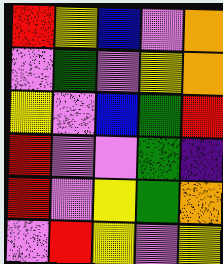[["red", "yellow", "blue", "violet", "orange"], ["violet", "green", "violet", "yellow", "orange"], ["yellow", "violet", "blue", "green", "red"], ["red", "violet", "violet", "green", "indigo"], ["red", "violet", "yellow", "green", "orange"], ["violet", "red", "yellow", "violet", "yellow"]]